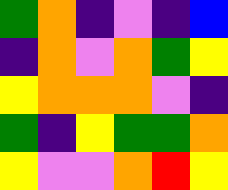[["green", "orange", "indigo", "violet", "indigo", "blue"], ["indigo", "orange", "violet", "orange", "green", "yellow"], ["yellow", "orange", "orange", "orange", "violet", "indigo"], ["green", "indigo", "yellow", "green", "green", "orange"], ["yellow", "violet", "violet", "orange", "red", "yellow"]]